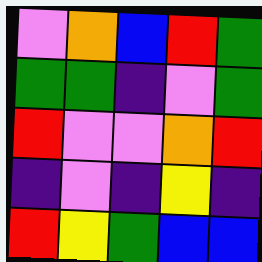[["violet", "orange", "blue", "red", "green"], ["green", "green", "indigo", "violet", "green"], ["red", "violet", "violet", "orange", "red"], ["indigo", "violet", "indigo", "yellow", "indigo"], ["red", "yellow", "green", "blue", "blue"]]